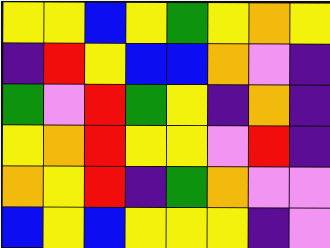[["yellow", "yellow", "blue", "yellow", "green", "yellow", "orange", "yellow"], ["indigo", "red", "yellow", "blue", "blue", "orange", "violet", "indigo"], ["green", "violet", "red", "green", "yellow", "indigo", "orange", "indigo"], ["yellow", "orange", "red", "yellow", "yellow", "violet", "red", "indigo"], ["orange", "yellow", "red", "indigo", "green", "orange", "violet", "violet"], ["blue", "yellow", "blue", "yellow", "yellow", "yellow", "indigo", "violet"]]